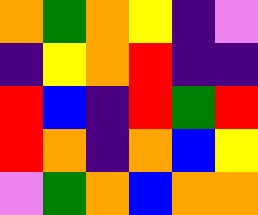[["orange", "green", "orange", "yellow", "indigo", "violet"], ["indigo", "yellow", "orange", "red", "indigo", "indigo"], ["red", "blue", "indigo", "red", "green", "red"], ["red", "orange", "indigo", "orange", "blue", "yellow"], ["violet", "green", "orange", "blue", "orange", "orange"]]